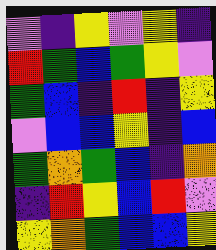[["violet", "indigo", "yellow", "violet", "yellow", "indigo"], ["red", "green", "blue", "green", "yellow", "violet"], ["green", "blue", "indigo", "red", "indigo", "yellow"], ["violet", "blue", "blue", "yellow", "indigo", "blue"], ["green", "orange", "green", "blue", "indigo", "orange"], ["indigo", "red", "yellow", "blue", "red", "violet"], ["yellow", "orange", "green", "blue", "blue", "yellow"]]